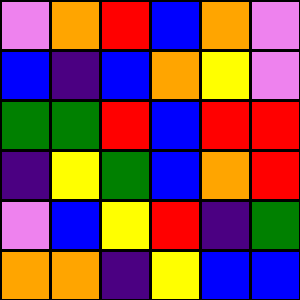[["violet", "orange", "red", "blue", "orange", "violet"], ["blue", "indigo", "blue", "orange", "yellow", "violet"], ["green", "green", "red", "blue", "red", "red"], ["indigo", "yellow", "green", "blue", "orange", "red"], ["violet", "blue", "yellow", "red", "indigo", "green"], ["orange", "orange", "indigo", "yellow", "blue", "blue"]]